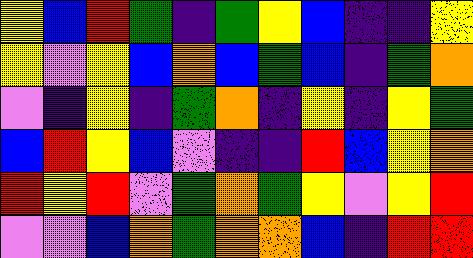[["yellow", "blue", "red", "green", "indigo", "green", "yellow", "blue", "indigo", "indigo", "yellow"], ["yellow", "violet", "yellow", "blue", "orange", "blue", "green", "blue", "indigo", "green", "orange"], ["violet", "indigo", "yellow", "indigo", "green", "orange", "indigo", "yellow", "indigo", "yellow", "green"], ["blue", "red", "yellow", "blue", "violet", "indigo", "indigo", "red", "blue", "yellow", "orange"], ["red", "yellow", "red", "violet", "green", "orange", "green", "yellow", "violet", "yellow", "red"], ["violet", "violet", "blue", "orange", "green", "orange", "orange", "blue", "indigo", "red", "red"]]